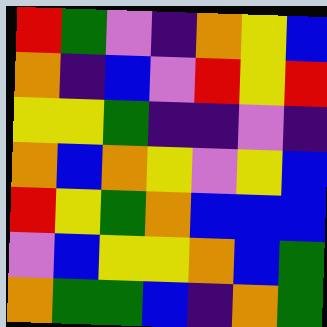[["red", "green", "violet", "indigo", "orange", "yellow", "blue"], ["orange", "indigo", "blue", "violet", "red", "yellow", "red"], ["yellow", "yellow", "green", "indigo", "indigo", "violet", "indigo"], ["orange", "blue", "orange", "yellow", "violet", "yellow", "blue"], ["red", "yellow", "green", "orange", "blue", "blue", "blue"], ["violet", "blue", "yellow", "yellow", "orange", "blue", "green"], ["orange", "green", "green", "blue", "indigo", "orange", "green"]]